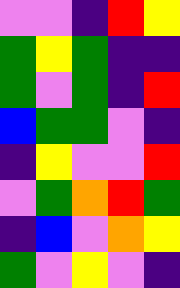[["violet", "violet", "indigo", "red", "yellow"], ["green", "yellow", "green", "indigo", "indigo"], ["green", "violet", "green", "indigo", "red"], ["blue", "green", "green", "violet", "indigo"], ["indigo", "yellow", "violet", "violet", "red"], ["violet", "green", "orange", "red", "green"], ["indigo", "blue", "violet", "orange", "yellow"], ["green", "violet", "yellow", "violet", "indigo"]]